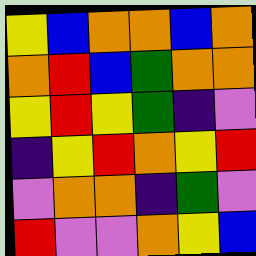[["yellow", "blue", "orange", "orange", "blue", "orange"], ["orange", "red", "blue", "green", "orange", "orange"], ["yellow", "red", "yellow", "green", "indigo", "violet"], ["indigo", "yellow", "red", "orange", "yellow", "red"], ["violet", "orange", "orange", "indigo", "green", "violet"], ["red", "violet", "violet", "orange", "yellow", "blue"]]